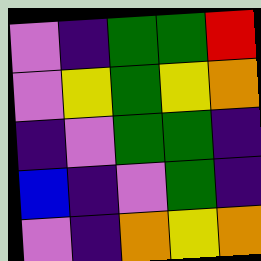[["violet", "indigo", "green", "green", "red"], ["violet", "yellow", "green", "yellow", "orange"], ["indigo", "violet", "green", "green", "indigo"], ["blue", "indigo", "violet", "green", "indigo"], ["violet", "indigo", "orange", "yellow", "orange"]]